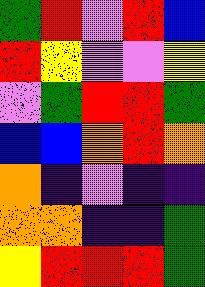[["green", "red", "violet", "red", "blue"], ["red", "yellow", "violet", "violet", "yellow"], ["violet", "green", "red", "red", "green"], ["blue", "blue", "orange", "red", "orange"], ["orange", "indigo", "violet", "indigo", "indigo"], ["orange", "orange", "indigo", "indigo", "green"], ["yellow", "red", "red", "red", "green"]]